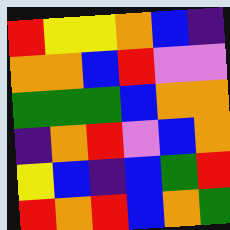[["red", "yellow", "yellow", "orange", "blue", "indigo"], ["orange", "orange", "blue", "red", "violet", "violet"], ["green", "green", "green", "blue", "orange", "orange"], ["indigo", "orange", "red", "violet", "blue", "orange"], ["yellow", "blue", "indigo", "blue", "green", "red"], ["red", "orange", "red", "blue", "orange", "green"]]